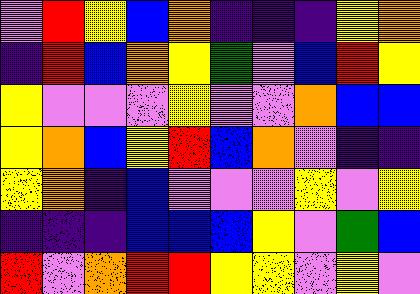[["violet", "red", "yellow", "blue", "orange", "indigo", "indigo", "indigo", "yellow", "orange"], ["indigo", "red", "blue", "orange", "yellow", "green", "violet", "blue", "red", "yellow"], ["yellow", "violet", "violet", "violet", "yellow", "violet", "violet", "orange", "blue", "blue"], ["yellow", "orange", "blue", "yellow", "red", "blue", "orange", "violet", "indigo", "indigo"], ["yellow", "orange", "indigo", "blue", "violet", "violet", "violet", "yellow", "violet", "yellow"], ["indigo", "indigo", "indigo", "blue", "blue", "blue", "yellow", "violet", "green", "blue"], ["red", "violet", "orange", "red", "red", "yellow", "yellow", "violet", "yellow", "violet"]]